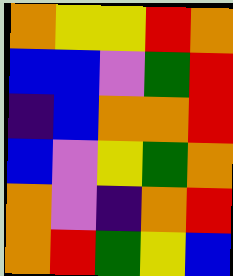[["orange", "yellow", "yellow", "red", "orange"], ["blue", "blue", "violet", "green", "red"], ["indigo", "blue", "orange", "orange", "red"], ["blue", "violet", "yellow", "green", "orange"], ["orange", "violet", "indigo", "orange", "red"], ["orange", "red", "green", "yellow", "blue"]]